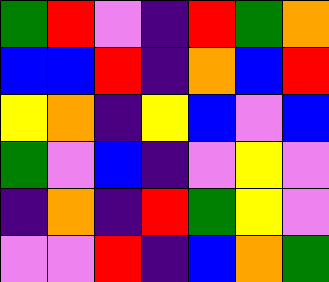[["green", "red", "violet", "indigo", "red", "green", "orange"], ["blue", "blue", "red", "indigo", "orange", "blue", "red"], ["yellow", "orange", "indigo", "yellow", "blue", "violet", "blue"], ["green", "violet", "blue", "indigo", "violet", "yellow", "violet"], ["indigo", "orange", "indigo", "red", "green", "yellow", "violet"], ["violet", "violet", "red", "indigo", "blue", "orange", "green"]]